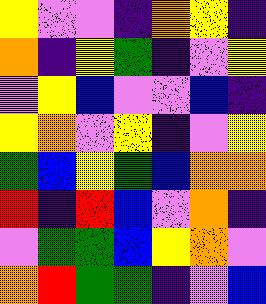[["yellow", "violet", "violet", "indigo", "orange", "yellow", "indigo"], ["orange", "indigo", "yellow", "green", "indigo", "violet", "yellow"], ["violet", "yellow", "blue", "violet", "violet", "blue", "indigo"], ["yellow", "orange", "violet", "yellow", "indigo", "violet", "yellow"], ["green", "blue", "yellow", "green", "blue", "orange", "orange"], ["red", "indigo", "red", "blue", "violet", "orange", "indigo"], ["violet", "green", "green", "blue", "yellow", "orange", "violet"], ["orange", "red", "green", "green", "indigo", "violet", "blue"]]